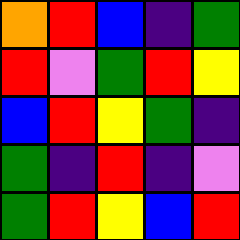[["orange", "red", "blue", "indigo", "green"], ["red", "violet", "green", "red", "yellow"], ["blue", "red", "yellow", "green", "indigo"], ["green", "indigo", "red", "indigo", "violet"], ["green", "red", "yellow", "blue", "red"]]